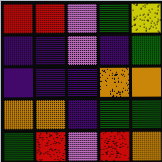[["red", "red", "violet", "green", "yellow"], ["indigo", "indigo", "violet", "indigo", "green"], ["indigo", "indigo", "indigo", "orange", "orange"], ["orange", "orange", "indigo", "green", "green"], ["green", "red", "violet", "red", "orange"]]